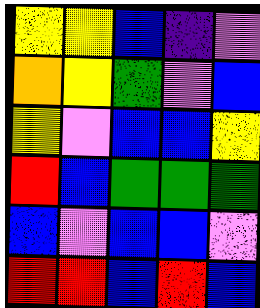[["yellow", "yellow", "blue", "indigo", "violet"], ["orange", "yellow", "green", "violet", "blue"], ["yellow", "violet", "blue", "blue", "yellow"], ["red", "blue", "green", "green", "green"], ["blue", "violet", "blue", "blue", "violet"], ["red", "red", "blue", "red", "blue"]]